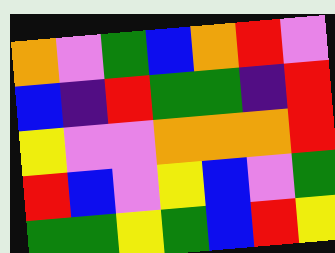[["orange", "violet", "green", "blue", "orange", "red", "violet"], ["blue", "indigo", "red", "green", "green", "indigo", "red"], ["yellow", "violet", "violet", "orange", "orange", "orange", "red"], ["red", "blue", "violet", "yellow", "blue", "violet", "green"], ["green", "green", "yellow", "green", "blue", "red", "yellow"]]